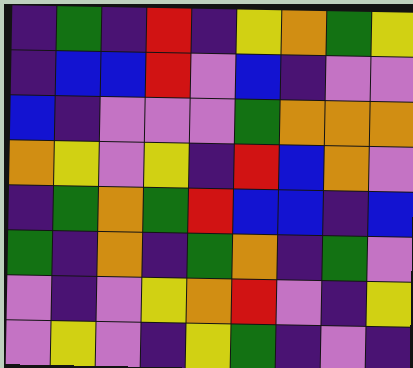[["indigo", "green", "indigo", "red", "indigo", "yellow", "orange", "green", "yellow"], ["indigo", "blue", "blue", "red", "violet", "blue", "indigo", "violet", "violet"], ["blue", "indigo", "violet", "violet", "violet", "green", "orange", "orange", "orange"], ["orange", "yellow", "violet", "yellow", "indigo", "red", "blue", "orange", "violet"], ["indigo", "green", "orange", "green", "red", "blue", "blue", "indigo", "blue"], ["green", "indigo", "orange", "indigo", "green", "orange", "indigo", "green", "violet"], ["violet", "indigo", "violet", "yellow", "orange", "red", "violet", "indigo", "yellow"], ["violet", "yellow", "violet", "indigo", "yellow", "green", "indigo", "violet", "indigo"]]